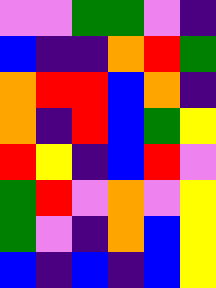[["violet", "violet", "green", "green", "violet", "indigo"], ["blue", "indigo", "indigo", "orange", "red", "green"], ["orange", "red", "red", "blue", "orange", "indigo"], ["orange", "indigo", "red", "blue", "green", "yellow"], ["red", "yellow", "indigo", "blue", "red", "violet"], ["green", "red", "violet", "orange", "violet", "yellow"], ["green", "violet", "indigo", "orange", "blue", "yellow"], ["blue", "indigo", "blue", "indigo", "blue", "yellow"]]